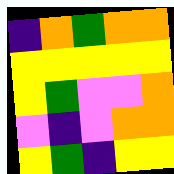[["indigo", "orange", "green", "orange", "orange"], ["yellow", "yellow", "yellow", "yellow", "yellow"], ["yellow", "green", "violet", "violet", "orange"], ["violet", "indigo", "violet", "orange", "orange"], ["yellow", "green", "indigo", "yellow", "yellow"]]